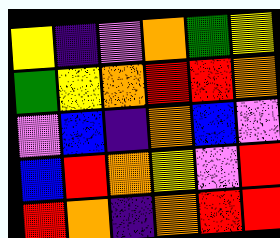[["yellow", "indigo", "violet", "orange", "green", "yellow"], ["green", "yellow", "orange", "red", "red", "orange"], ["violet", "blue", "indigo", "orange", "blue", "violet"], ["blue", "red", "orange", "yellow", "violet", "red"], ["red", "orange", "indigo", "orange", "red", "red"]]